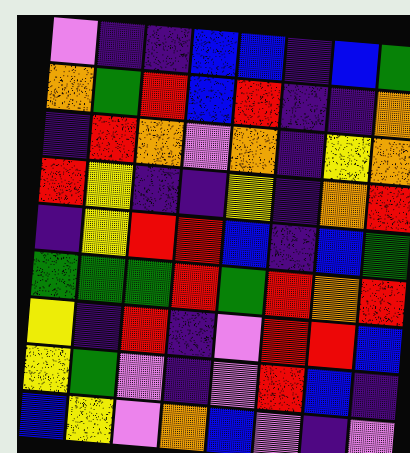[["violet", "indigo", "indigo", "blue", "blue", "indigo", "blue", "green"], ["orange", "green", "red", "blue", "red", "indigo", "indigo", "orange"], ["indigo", "red", "orange", "violet", "orange", "indigo", "yellow", "orange"], ["red", "yellow", "indigo", "indigo", "yellow", "indigo", "orange", "red"], ["indigo", "yellow", "red", "red", "blue", "indigo", "blue", "green"], ["green", "green", "green", "red", "green", "red", "orange", "red"], ["yellow", "indigo", "red", "indigo", "violet", "red", "red", "blue"], ["yellow", "green", "violet", "indigo", "violet", "red", "blue", "indigo"], ["blue", "yellow", "violet", "orange", "blue", "violet", "indigo", "violet"]]